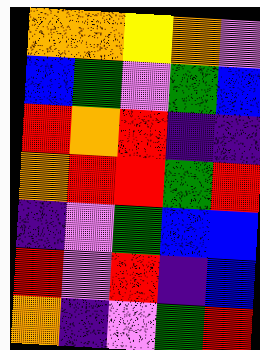[["orange", "orange", "yellow", "orange", "violet"], ["blue", "green", "violet", "green", "blue"], ["red", "orange", "red", "indigo", "indigo"], ["orange", "red", "red", "green", "red"], ["indigo", "violet", "green", "blue", "blue"], ["red", "violet", "red", "indigo", "blue"], ["orange", "indigo", "violet", "green", "red"]]